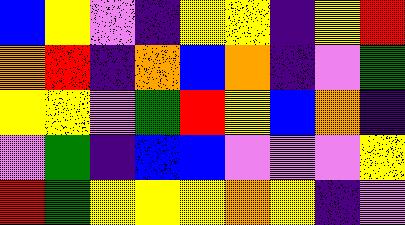[["blue", "yellow", "violet", "indigo", "yellow", "yellow", "indigo", "yellow", "red"], ["orange", "red", "indigo", "orange", "blue", "orange", "indigo", "violet", "green"], ["yellow", "yellow", "violet", "green", "red", "yellow", "blue", "orange", "indigo"], ["violet", "green", "indigo", "blue", "blue", "violet", "violet", "violet", "yellow"], ["red", "green", "yellow", "yellow", "yellow", "orange", "yellow", "indigo", "violet"]]